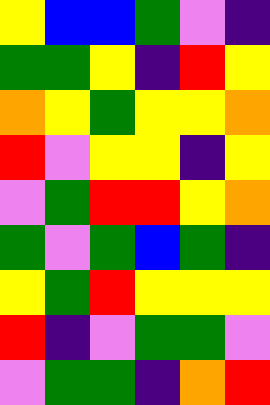[["yellow", "blue", "blue", "green", "violet", "indigo"], ["green", "green", "yellow", "indigo", "red", "yellow"], ["orange", "yellow", "green", "yellow", "yellow", "orange"], ["red", "violet", "yellow", "yellow", "indigo", "yellow"], ["violet", "green", "red", "red", "yellow", "orange"], ["green", "violet", "green", "blue", "green", "indigo"], ["yellow", "green", "red", "yellow", "yellow", "yellow"], ["red", "indigo", "violet", "green", "green", "violet"], ["violet", "green", "green", "indigo", "orange", "red"]]